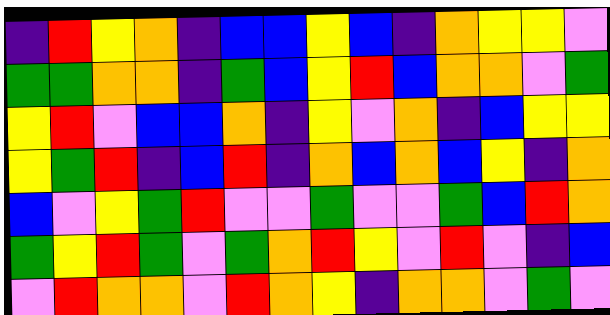[["indigo", "red", "yellow", "orange", "indigo", "blue", "blue", "yellow", "blue", "indigo", "orange", "yellow", "yellow", "violet"], ["green", "green", "orange", "orange", "indigo", "green", "blue", "yellow", "red", "blue", "orange", "orange", "violet", "green"], ["yellow", "red", "violet", "blue", "blue", "orange", "indigo", "yellow", "violet", "orange", "indigo", "blue", "yellow", "yellow"], ["yellow", "green", "red", "indigo", "blue", "red", "indigo", "orange", "blue", "orange", "blue", "yellow", "indigo", "orange"], ["blue", "violet", "yellow", "green", "red", "violet", "violet", "green", "violet", "violet", "green", "blue", "red", "orange"], ["green", "yellow", "red", "green", "violet", "green", "orange", "red", "yellow", "violet", "red", "violet", "indigo", "blue"], ["violet", "red", "orange", "orange", "violet", "red", "orange", "yellow", "indigo", "orange", "orange", "violet", "green", "violet"]]